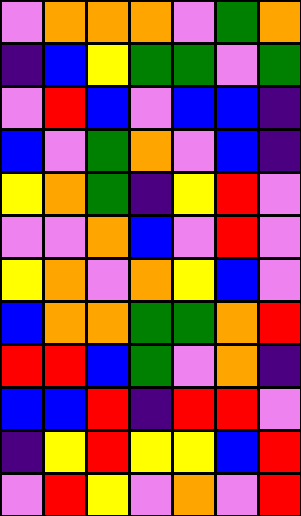[["violet", "orange", "orange", "orange", "violet", "green", "orange"], ["indigo", "blue", "yellow", "green", "green", "violet", "green"], ["violet", "red", "blue", "violet", "blue", "blue", "indigo"], ["blue", "violet", "green", "orange", "violet", "blue", "indigo"], ["yellow", "orange", "green", "indigo", "yellow", "red", "violet"], ["violet", "violet", "orange", "blue", "violet", "red", "violet"], ["yellow", "orange", "violet", "orange", "yellow", "blue", "violet"], ["blue", "orange", "orange", "green", "green", "orange", "red"], ["red", "red", "blue", "green", "violet", "orange", "indigo"], ["blue", "blue", "red", "indigo", "red", "red", "violet"], ["indigo", "yellow", "red", "yellow", "yellow", "blue", "red"], ["violet", "red", "yellow", "violet", "orange", "violet", "red"]]